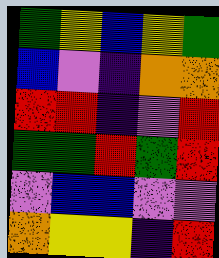[["green", "yellow", "blue", "yellow", "green"], ["blue", "violet", "indigo", "orange", "orange"], ["red", "red", "indigo", "violet", "red"], ["green", "green", "red", "green", "red"], ["violet", "blue", "blue", "violet", "violet"], ["orange", "yellow", "yellow", "indigo", "red"]]